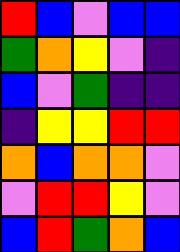[["red", "blue", "violet", "blue", "blue"], ["green", "orange", "yellow", "violet", "indigo"], ["blue", "violet", "green", "indigo", "indigo"], ["indigo", "yellow", "yellow", "red", "red"], ["orange", "blue", "orange", "orange", "violet"], ["violet", "red", "red", "yellow", "violet"], ["blue", "red", "green", "orange", "blue"]]